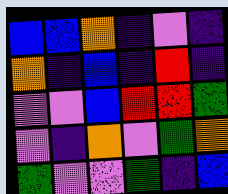[["blue", "blue", "orange", "indigo", "violet", "indigo"], ["orange", "indigo", "blue", "indigo", "red", "indigo"], ["violet", "violet", "blue", "red", "red", "green"], ["violet", "indigo", "orange", "violet", "green", "orange"], ["green", "violet", "violet", "green", "indigo", "blue"]]